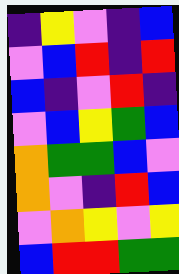[["indigo", "yellow", "violet", "indigo", "blue"], ["violet", "blue", "red", "indigo", "red"], ["blue", "indigo", "violet", "red", "indigo"], ["violet", "blue", "yellow", "green", "blue"], ["orange", "green", "green", "blue", "violet"], ["orange", "violet", "indigo", "red", "blue"], ["violet", "orange", "yellow", "violet", "yellow"], ["blue", "red", "red", "green", "green"]]